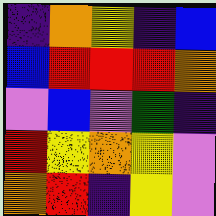[["indigo", "orange", "yellow", "indigo", "blue"], ["blue", "red", "red", "red", "orange"], ["violet", "blue", "violet", "green", "indigo"], ["red", "yellow", "orange", "yellow", "violet"], ["orange", "red", "indigo", "yellow", "violet"]]